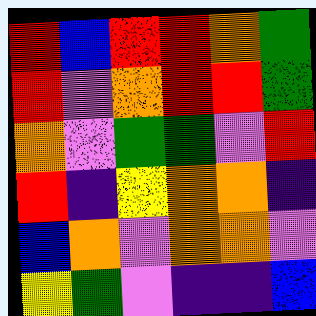[["red", "blue", "red", "red", "orange", "green"], ["red", "violet", "orange", "red", "red", "green"], ["orange", "violet", "green", "green", "violet", "red"], ["red", "indigo", "yellow", "orange", "orange", "indigo"], ["blue", "orange", "violet", "orange", "orange", "violet"], ["yellow", "green", "violet", "indigo", "indigo", "blue"]]